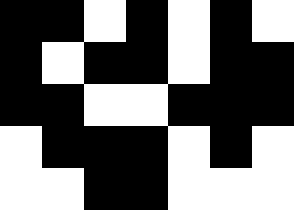[["black", "black", "white", "black", "white", "black", "white"], ["black", "white", "black", "black", "white", "black", "black"], ["black", "black", "white", "white", "black", "black", "black"], ["white", "black", "black", "black", "white", "black", "white"], ["white", "white", "black", "black", "white", "white", "white"]]